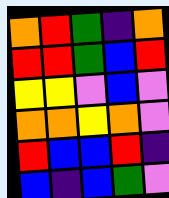[["orange", "red", "green", "indigo", "orange"], ["red", "red", "green", "blue", "red"], ["yellow", "yellow", "violet", "blue", "violet"], ["orange", "orange", "yellow", "orange", "violet"], ["red", "blue", "blue", "red", "indigo"], ["blue", "indigo", "blue", "green", "violet"]]